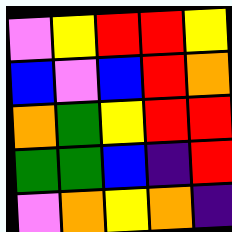[["violet", "yellow", "red", "red", "yellow"], ["blue", "violet", "blue", "red", "orange"], ["orange", "green", "yellow", "red", "red"], ["green", "green", "blue", "indigo", "red"], ["violet", "orange", "yellow", "orange", "indigo"]]